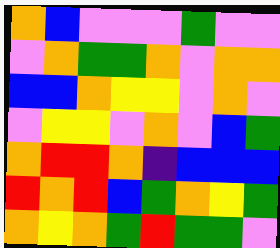[["orange", "blue", "violet", "violet", "violet", "green", "violet", "violet"], ["violet", "orange", "green", "green", "orange", "violet", "orange", "orange"], ["blue", "blue", "orange", "yellow", "yellow", "violet", "orange", "violet"], ["violet", "yellow", "yellow", "violet", "orange", "violet", "blue", "green"], ["orange", "red", "red", "orange", "indigo", "blue", "blue", "blue"], ["red", "orange", "red", "blue", "green", "orange", "yellow", "green"], ["orange", "yellow", "orange", "green", "red", "green", "green", "violet"]]